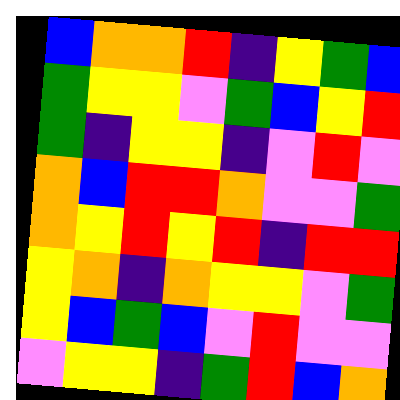[["blue", "orange", "orange", "red", "indigo", "yellow", "green", "blue"], ["green", "yellow", "yellow", "violet", "green", "blue", "yellow", "red"], ["green", "indigo", "yellow", "yellow", "indigo", "violet", "red", "violet"], ["orange", "blue", "red", "red", "orange", "violet", "violet", "green"], ["orange", "yellow", "red", "yellow", "red", "indigo", "red", "red"], ["yellow", "orange", "indigo", "orange", "yellow", "yellow", "violet", "green"], ["yellow", "blue", "green", "blue", "violet", "red", "violet", "violet"], ["violet", "yellow", "yellow", "indigo", "green", "red", "blue", "orange"]]